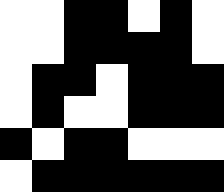[["white", "white", "black", "black", "white", "black", "white"], ["white", "white", "black", "black", "black", "black", "white"], ["white", "black", "black", "white", "black", "black", "black"], ["white", "black", "white", "white", "black", "black", "black"], ["black", "white", "black", "black", "white", "white", "white"], ["white", "black", "black", "black", "black", "black", "black"]]